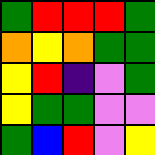[["green", "red", "red", "red", "green"], ["orange", "yellow", "orange", "green", "green"], ["yellow", "red", "indigo", "violet", "green"], ["yellow", "green", "green", "violet", "violet"], ["green", "blue", "red", "violet", "yellow"]]